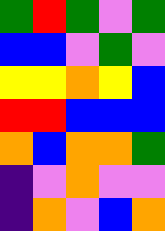[["green", "red", "green", "violet", "green"], ["blue", "blue", "violet", "green", "violet"], ["yellow", "yellow", "orange", "yellow", "blue"], ["red", "red", "blue", "blue", "blue"], ["orange", "blue", "orange", "orange", "green"], ["indigo", "violet", "orange", "violet", "violet"], ["indigo", "orange", "violet", "blue", "orange"]]